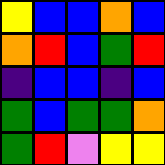[["yellow", "blue", "blue", "orange", "blue"], ["orange", "red", "blue", "green", "red"], ["indigo", "blue", "blue", "indigo", "blue"], ["green", "blue", "green", "green", "orange"], ["green", "red", "violet", "yellow", "yellow"]]